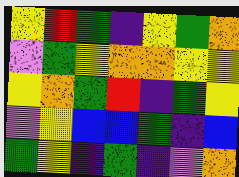[["yellow", "red", "green", "indigo", "yellow", "green", "orange"], ["violet", "green", "yellow", "orange", "orange", "yellow", "yellow"], ["yellow", "orange", "green", "red", "indigo", "green", "yellow"], ["violet", "yellow", "blue", "blue", "green", "indigo", "blue"], ["green", "yellow", "indigo", "green", "indigo", "violet", "orange"]]